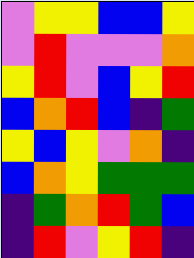[["violet", "yellow", "yellow", "blue", "blue", "yellow"], ["violet", "red", "violet", "violet", "violet", "orange"], ["yellow", "red", "violet", "blue", "yellow", "red"], ["blue", "orange", "red", "blue", "indigo", "green"], ["yellow", "blue", "yellow", "violet", "orange", "indigo"], ["blue", "orange", "yellow", "green", "green", "green"], ["indigo", "green", "orange", "red", "green", "blue"], ["indigo", "red", "violet", "yellow", "red", "indigo"]]